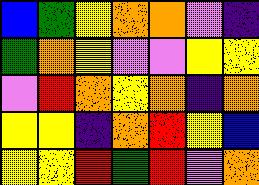[["blue", "green", "yellow", "orange", "orange", "violet", "indigo"], ["green", "orange", "yellow", "violet", "violet", "yellow", "yellow"], ["violet", "red", "orange", "yellow", "orange", "indigo", "orange"], ["yellow", "yellow", "indigo", "orange", "red", "yellow", "blue"], ["yellow", "yellow", "red", "green", "red", "violet", "orange"]]